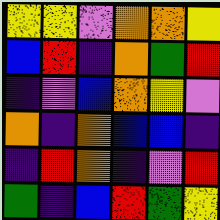[["yellow", "yellow", "violet", "orange", "orange", "yellow"], ["blue", "red", "indigo", "orange", "green", "red"], ["indigo", "violet", "blue", "orange", "yellow", "violet"], ["orange", "indigo", "orange", "blue", "blue", "indigo"], ["indigo", "red", "orange", "indigo", "violet", "red"], ["green", "indigo", "blue", "red", "green", "yellow"]]